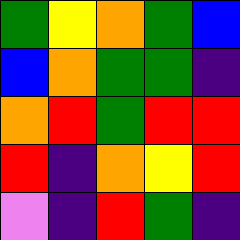[["green", "yellow", "orange", "green", "blue"], ["blue", "orange", "green", "green", "indigo"], ["orange", "red", "green", "red", "red"], ["red", "indigo", "orange", "yellow", "red"], ["violet", "indigo", "red", "green", "indigo"]]